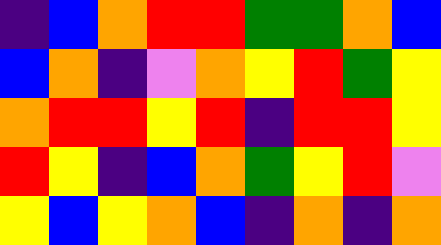[["indigo", "blue", "orange", "red", "red", "green", "green", "orange", "blue"], ["blue", "orange", "indigo", "violet", "orange", "yellow", "red", "green", "yellow"], ["orange", "red", "red", "yellow", "red", "indigo", "red", "red", "yellow"], ["red", "yellow", "indigo", "blue", "orange", "green", "yellow", "red", "violet"], ["yellow", "blue", "yellow", "orange", "blue", "indigo", "orange", "indigo", "orange"]]